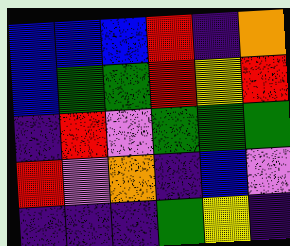[["blue", "blue", "blue", "red", "indigo", "orange"], ["blue", "green", "green", "red", "yellow", "red"], ["indigo", "red", "violet", "green", "green", "green"], ["red", "violet", "orange", "indigo", "blue", "violet"], ["indigo", "indigo", "indigo", "green", "yellow", "indigo"]]